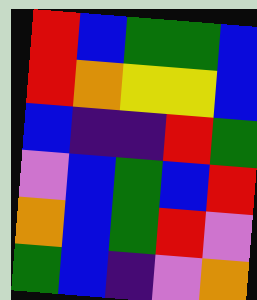[["red", "blue", "green", "green", "blue"], ["red", "orange", "yellow", "yellow", "blue"], ["blue", "indigo", "indigo", "red", "green"], ["violet", "blue", "green", "blue", "red"], ["orange", "blue", "green", "red", "violet"], ["green", "blue", "indigo", "violet", "orange"]]